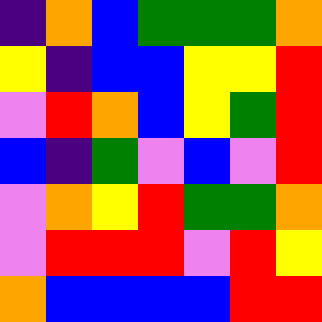[["indigo", "orange", "blue", "green", "green", "green", "orange"], ["yellow", "indigo", "blue", "blue", "yellow", "yellow", "red"], ["violet", "red", "orange", "blue", "yellow", "green", "red"], ["blue", "indigo", "green", "violet", "blue", "violet", "red"], ["violet", "orange", "yellow", "red", "green", "green", "orange"], ["violet", "red", "red", "red", "violet", "red", "yellow"], ["orange", "blue", "blue", "blue", "blue", "red", "red"]]